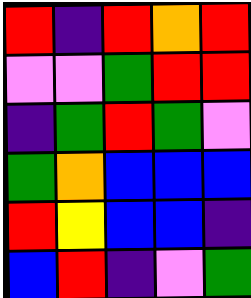[["red", "indigo", "red", "orange", "red"], ["violet", "violet", "green", "red", "red"], ["indigo", "green", "red", "green", "violet"], ["green", "orange", "blue", "blue", "blue"], ["red", "yellow", "blue", "blue", "indigo"], ["blue", "red", "indigo", "violet", "green"]]